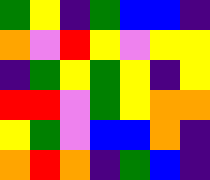[["green", "yellow", "indigo", "green", "blue", "blue", "indigo"], ["orange", "violet", "red", "yellow", "violet", "yellow", "yellow"], ["indigo", "green", "yellow", "green", "yellow", "indigo", "yellow"], ["red", "red", "violet", "green", "yellow", "orange", "orange"], ["yellow", "green", "violet", "blue", "blue", "orange", "indigo"], ["orange", "red", "orange", "indigo", "green", "blue", "indigo"]]